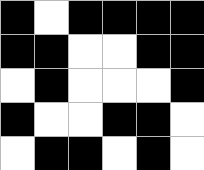[["black", "white", "black", "black", "black", "black"], ["black", "black", "white", "white", "black", "black"], ["white", "black", "white", "white", "white", "black"], ["black", "white", "white", "black", "black", "white"], ["white", "black", "black", "white", "black", "white"]]